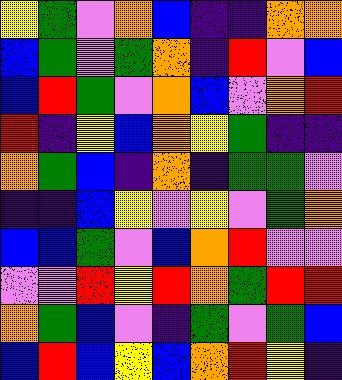[["yellow", "green", "violet", "orange", "blue", "indigo", "indigo", "orange", "orange"], ["blue", "green", "violet", "green", "orange", "indigo", "red", "violet", "blue"], ["blue", "red", "green", "violet", "orange", "blue", "violet", "orange", "red"], ["red", "indigo", "yellow", "blue", "orange", "yellow", "green", "indigo", "indigo"], ["orange", "green", "blue", "indigo", "orange", "indigo", "green", "green", "violet"], ["indigo", "indigo", "blue", "yellow", "violet", "yellow", "violet", "green", "orange"], ["blue", "blue", "green", "violet", "blue", "orange", "red", "violet", "violet"], ["violet", "violet", "red", "yellow", "red", "orange", "green", "red", "red"], ["orange", "green", "blue", "violet", "indigo", "green", "violet", "green", "blue"], ["blue", "red", "blue", "yellow", "blue", "orange", "red", "yellow", "indigo"]]